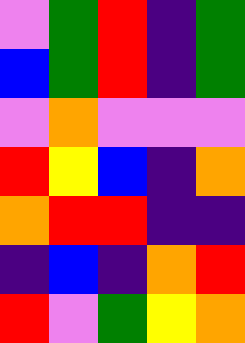[["violet", "green", "red", "indigo", "green"], ["blue", "green", "red", "indigo", "green"], ["violet", "orange", "violet", "violet", "violet"], ["red", "yellow", "blue", "indigo", "orange"], ["orange", "red", "red", "indigo", "indigo"], ["indigo", "blue", "indigo", "orange", "red"], ["red", "violet", "green", "yellow", "orange"]]